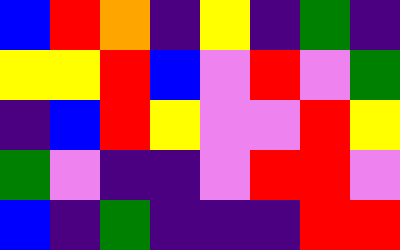[["blue", "red", "orange", "indigo", "yellow", "indigo", "green", "indigo"], ["yellow", "yellow", "red", "blue", "violet", "red", "violet", "green"], ["indigo", "blue", "red", "yellow", "violet", "violet", "red", "yellow"], ["green", "violet", "indigo", "indigo", "violet", "red", "red", "violet"], ["blue", "indigo", "green", "indigo", "indigo", "indigo", "red", "red"]]